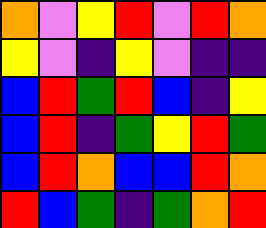[["orange", "violet", "yellow", "red", "violet", "red", "orange"], ["yellow", "violet", "indigo", "yellow", "violet", "indigo", "indigo"], ["blue", "red", "green", "red", "blue", "indigo", "yellow"], ["blue", "red", "indigo", "green", "yellow", "red", "green"], ["blue", "red", "orange", "blue", "blue", "red", "orange"], ["red", "blue", "green", "indigo", "green", "orange", "red"]]